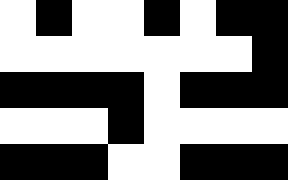[["white", "black", "white", "white", "black", "white", "black", "black"], ["white", "white", "white", "white", "white", "white", "white", "black"], ["black", "black", "black", "black", "white", "black", "black", "black"], ["white", "white", "white", "black", "white", "white", "white", "white"], ["black", "black", "black", "white", "white", "black", "black", "black"]]